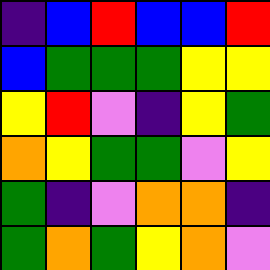[["indigo", "blue", "red", "blue", "blue", "red"], ["blue", "green", "green", "green", "yellow", "yellow"], ["yellow", "red", "violet", "indigo", "yellow", "green"], ["orange", "yellow", "green", "green", "violet", "yellow"], ["green", "indigo", "violet", "orange", "orange", "indigo"], ["green", "orange", "green", "yellow", "orange", "violet"]]